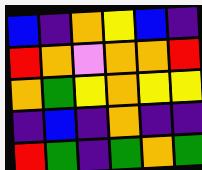[["blue", "indigo", "orange", "yellow", "blue", "indigo"], ["red", "orange", "violet", "orange", "orange", "red"], ["orange", "green", "yellow", "orange", "yellow", "yellow"], ["indigo", "blue", "indigo", "orange", "indigo", "indigo"], ["red", "green", "indigo", "green", "orange", "green"]]